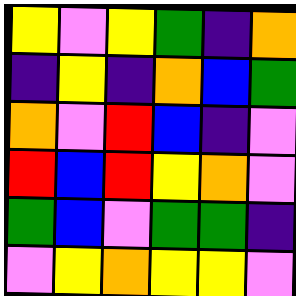[["yellow", "violet", "yellow", "green", "indigo", "orange"], ["indigo", "yellow", "indigo", "orange", "blue", "green"], ["orange", "violet", "red", "blue", "indigo", "violet"], ["red", "blue", "red", "yellow", "orange", "violet"], ["green", "blue", "violet", "green", "green", "indigo"], ["violet", "yellow", "orange", "yellow", "yellow", "violet"]]